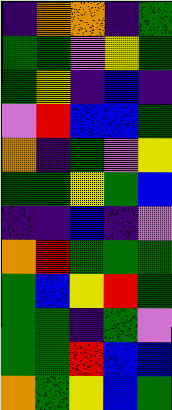[["indigo", "orange", "orange", "indigo", "green"], ["green", "green", "violet", "yellow", "green"], ["green", "yellow", "indigo", "blue", "indigo"], ["violet", "red", "blue", "blue", "green"], ["orange", "indigo", "green", "violet", "yellow"], ["green", "green", "yellow", "green", "blue"], ["indigo", "indigo", "blue", "indigo", "violet"], ["orange", "red", "green", "green", "green"], ["green", "blue", "yellow", "red", "green"], ["green", "green", "indigo", "green", "violet"], ["green", "green", "red", "blue", "blue"], ["orange", "green", "yellow", "blue", "green"]]